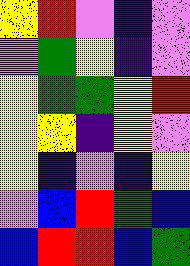[["yellow", "red", "violet", "indigo", "violet"], ["violet", "green", "yellow", "indigo", "violet"], ["yellow", "green", "green", "yellow", "red"], ["yellow", "yellow", "indigo", "yellow", "violet"], ["yellow", "indigo", "violet", "indigo", "yellow"], ["violet", "blue", "red", "green", "blue"], ["blue", "red", "red", "blue", "green"]]